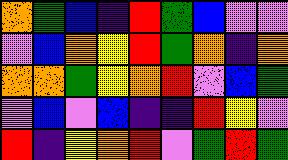[["orange", "green", "blue", "indigo", "red", "green", "blue", "violet", "violet"], ["violet", "blue", "orange", "yellow", "red", "green", "orange", "indigo", "orange"], ["orange", "orange", "green", "yellow", "orange", "red", "violet", "blue", "green"], ["violet", "blue", "violet", "blue", "indigo", "indigo", "red", "yellow", "violet"], ["red", "indigo", "yellow", "orange", "red", "violet", "green", "red", "green"]]